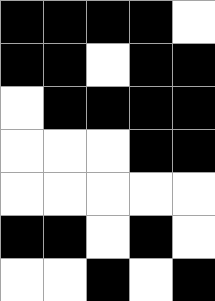[["black", "black", "black", "black", "white"], ["black", "black", "white", "black", "black"], ["white", "black", "black", "black", "black"], ["white", "white", "white", "black", "black"], ["white", "white", "white", "white", "white"], ["black", "black", "white", "black", "white"], ["white", "white", "black", "white", "black"]]